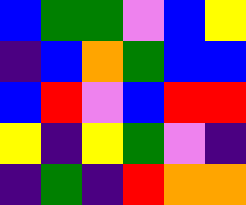[["blue", "green", "green", "violet", "blue", "yellow"], ["indigo", "blue", "orange", "green", "blue", "blue"], ["blue", "red", "violet", "blue", "red", "red"], ["yellow", "indigo", "yellow", "green", "violet", "indigo"], ["indigo", "green", "indigo", "red", "orange", "orange"]]